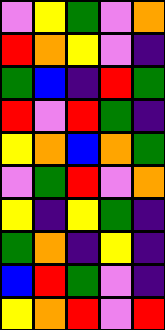[["violet", "yellow", "green", "violet", "orange"], ["red", "orange", "yellow", "violet", "indigo"], ["green", "blue", "indigo", "red", "green"], ["red", "violet", "red", "green", "indigo"], ["yellow", "orange", "blue", "orange", "green"], ["violet", "green", "red", "violet", "orange"], ["yellow", "indigo", "yellow", "green", "indigo"], ["green", "orange", "indigo", "yellow", "indigo"], ["blue", "red", "green", "violet", "indigo"], ["yellow", "orange", "red", "violet", "red"]]